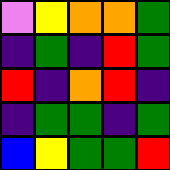[["violet", "yellow", "orange", "orange", "green"], ["indigo", "green", "indigo", "red", "green"], ["red", "indigo", "orange", "red", "indigo"], ["indigo", "green", "green", "indigo", "green"], ["blue", "yellow", "green", "green", "red"]]